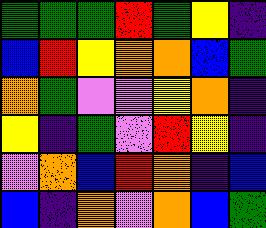[["green", "green", "green", "red", "green", "yellow", "indigo"], ["blue", "red", "yellow", "orange", "orange", "blue", "green"], ["orange", "green", "violet", "violet", "yellow", "orange", "indigo"], ["yellow", "indigo", "green", "violet", "red", "yellow", "indigo"], ["violet", "orange", "blue", "red", "orange", "indigo", "blue"], ["blue", "indigo", "orange", "violet", "orange", "blue", "green"]]